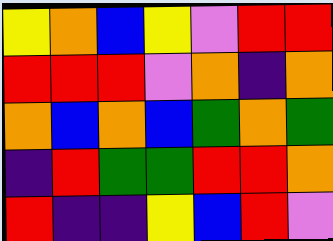[["yellow", "orange", "blue", "yellow", "violet", "red", "red"], ["red", "red", "red", "violet", "orange", "indigo", "orange"], ["orange", "blue", "orange", "blue", "green", "orange", "green"], ["indigo", "red", "green", "green", "red", "red", "orange"], ["red", "indigo", "indigo", "yellow", "blue", "red", "violet"]]